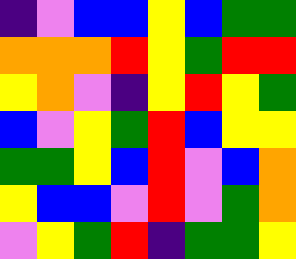[["indigo", "violet", "blue", "blue", "yellow", "blue", "green", "green"], ["orange", "orange", "orange", "red", "yellow", "green", "red", "red"], ["yellow", "orange", "violet", "indigo", "yellow", "red", "yellow", "green"], ["blue", "violet", "yellow", "green", "red", "blue", "yellow", "yellow"], ["green", "green", "yellow", "blue", "red", "violet", "blue", "orange"], ["yellow", "blue", "blue", "violet", "red", "violet", "green", "orange"], ["violet", "yellow", "green", "red", "indigo", "green", "green", "yellow"]]